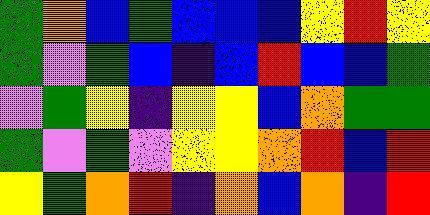[["green", "orange", "blue", "green", "blue", "blue", "blue", "yellow", "red", "yellow"], ["green", "violet", "green", "blue", "indigo", "blue", "red", "blue", "blue", "green"], ["violet", "green", "yellow", "indigo", "yellow", "yellow", "blue", "orange", "green", "green"], ["green", "violet", "green", "violet", "yellow", "yellow", "orange", "red", "blue", "red"], ["yellow", "green", "orange", "red", "indigo", "orange", "blue", "orange", "indigo", "red"]]